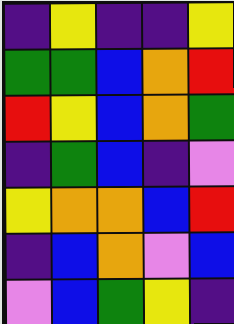[["indigo", "yellow", "indigo", "indigo", "yellow"], ["green", "green", "blue", "orange", "red"], ["red", "yellow", "blue", "orange", "green"], ["indigo", "green", "blue", "indigo", "violet"], ["yellow", "orange", "orange", "blue", "red"], ["indigo", "blue", "orange", "violet", "blue"], ["violet", "blue", "green", "yellow", "indigo"]]